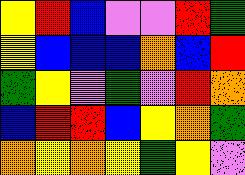[["yellow", "red", "blue", "violet", "violet", "red", "green"], ["yellow", "blue", "blue", "blue", "orange", "blue", "red"], ["green", "yellow", "violet", "green", "violet", "red", "orange"], ["blue", "red", "red", "blue", "yellow", "orange", "green"], ["orange", "yellow", "orange", "yellow", "green", "yellow", "violet"]]